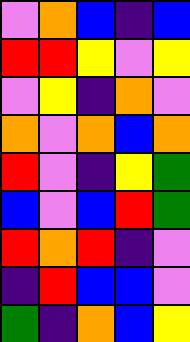[["violet", "orange", "blue", "indigo", "blue"], ["red", "red", "yellow", "violet", "yellow"], ["violet", "yellow", "indigo", "orange", "violet"], ["orange", "violet", "orange", "blue", "orange"], ["red", "violet", "indigo", "yellow", "green"], ["blue", "violet", "blue", "red", "green"], ["red", "orange", "red", "indigo", "violet"], ["indigo", "red", "blue", "blue", "violet"], ["green", "indigo", "orange", "blue", "yellow"]]